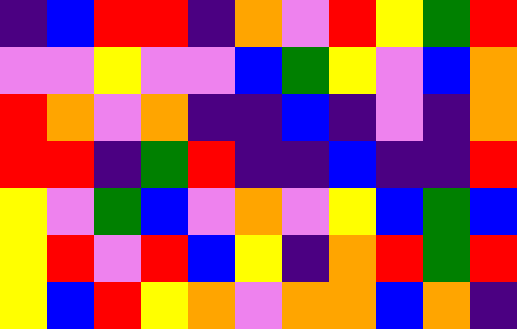[["indigo", "blue", "red", "red", "indigo", "orange", "violet", "red", "yellow", "green", "red"], ["violet", "violet", "yellow", "violet", "violet", "blue", "green", "yellow", "violet", "blue", "orange"], ["red", "orange", "violet", "orange", "indigo", "indigo", "blue", "indigo", "violet", "indigo", "orange"], ["red", "red", "indigo", "green", "red", "indigo", "indigo", "blue", "indigo", "indigo", "red"], ["yellow", "violet", "green", "blue", "violet", "orange", "violet", "yellow", "blue", "green", "blue"], ["yellow", "red", "violet", "red", "blue", "yellow", "indigo", "orange", "red", "green", "red"], ["yellow", "blue", "red", "yellow", "orange", "violet", "orange", "orange", "blue", "orange", "indigo"]]